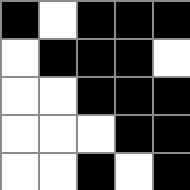[["black", "white", "black", "black", "black"], ["white", "black", "black", "black", "white"], ["white", "white", "black", "black", "black"], ["white", "white", "white", "black", "black"], ["white", "white", "black", "white", "black"]]